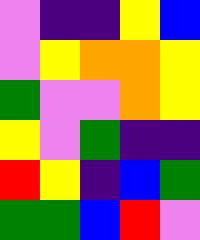[["violet", "indigo", "indigo", "yellow", "blue"], ["violet", "yellow", "orange", "orange", "yellow"], ["green", "violet", "violet", "orange", "yellow"], ["yellow", "violet", "green", "indigo", "indigo"], ["red", "yellow", "indigo", "blue", "green"], ["green", "green", "blue", "red", "violet"]]